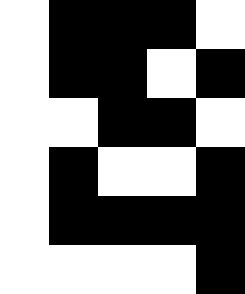[["white", "black", "black", "black", "white"], ["white", "black", "black", "white", "black"], ["white", "white", "black", "black", "white"], ["white", "black", "white", "white", "black"], ["white", "black", "black", "black", "black"], ["white", "white", "white", "white", "black"]]